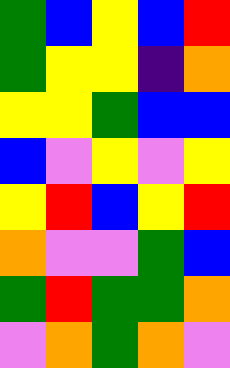[["green", "blue", "yellow", "blue", "red"], ["green", "yellow", "yellow", "indigo", "orange"], ["yellow", "yellow", "green", "blue", "blue"], ["blue", "violet", "yellow", "violet", "yellow"], ["yellow", "red", "blue", "yellow", "red"], ["orange", "violet", "violet", "green", "blue"], ["green", "red", "green", "green", "orange"], ["violet", "orange", "green", "orange", "violet"]]